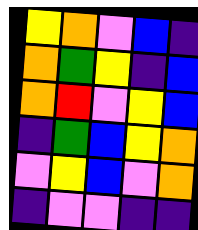[["yellow", "orange", "violet", "blue", "indigo"], ["orange", "green", "yellow", "indigo", "blue"], ["orange", "red", "violet", "yellow", "blue"], ["indigo", "green", "blue", "yellow", "orange"], ["violet", "yellow", "blue", "violet", "orange"], ["indigo", "violet", "violet", "indigo", "indigo"]]